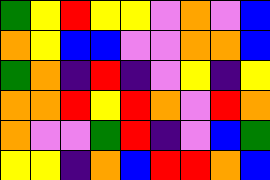[["green", "yellow", "red", "yellow", "yellow", "violet", "orange", "violet", "blue"], ["orange", "yellow", "blue", "blue", "violet", "violet", "orange", "orange", "blue"], ["green", "orange", "indigo", "red", "indigo", "violet", "yellow", "indigo", "yellow"], ["orange", "orange", "red", "yellow", "red", "orange", "violet", "red", "orange"], ["orange", "violet", "violet", "green", "red", "indigo", "violet", "blue", "green"], ["yellow", "yellow", "indigo", "orange", "blue", "red", "red", "orange", "blue"]]